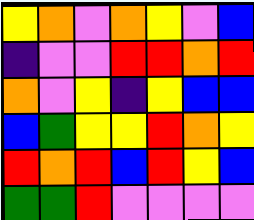[["yellow", "orange", "violet", "orange", "yellow", "violet", "blue"], ["indigo", "violet", "violet", "red", "red", "orange", "red"], ["orange", "violet", "yellow", "indigo", "yellow", "blue", "blue"], ["blue", "green", "yellow", "yellow", "red", "orange", "yellow"], ["red", "orange", "red", "blue", "red", "yellow", "blue"], ["green", "green", "red", "violet", "violet", "violet", "violet"]]